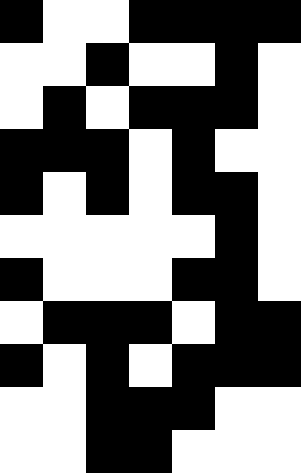[["black", "white", "white", "black", "black", "black", "black"], ["white", "white", "black", "white", "white", "black", "white"], ["white", "black", "white", "black", "black", "black", "white"], ["black", "black", "black", "white", "black", "white", "white"], ["black", "white", "black", "white", "black", "black", "white"], ["white", "white", "white", "white", "white", "black", "white"], ["black", "white", "white", "white", "black", "black", "white"], ["white", "black", "black", "black", "white", "black", "black"], ["black", "white", "black", "white", "black", "black", "black"], ["white", "white", "black", "black", "black", "white", "white"], ["white", "white", "black", "black", "white", "white", "white"]]